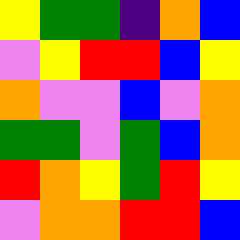[["yellow", "green", "green", "indigo", "orange", "blue"], ["violet", "yellow", "red", "red", "blue", "yellow"], ["orange", "violet", "violet", "blue", "violet", "orange"], ["green", "green", "violet", "green", "blue", "orange"], ["red", "orange", "yellow", "green", "red", "yellow"], ["violet", "orange", "orange", "red", "red", "blue"]]